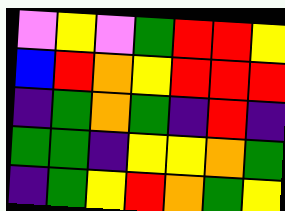[["violet", "yellow", "violet", "green", "red", "red", "yellow"], ["blue", "red", "orange", "yellow", "red", "red", "red"], ["indigo", "green", "orange", "green", "indigo", "red", "indigo"], ["green", "green", "indigo", "yellow", "yellow", "orange", "green"], ["indigo", "green", "yellow", "red", "orange", "green", "yellow"]]